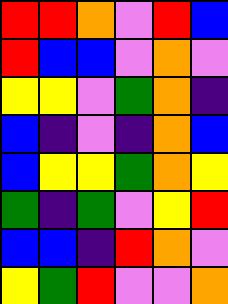[["red", "red", "orange", "violet", "red", "blue"], ["red", "blue", "blue", "violet", "orange", "violet"], ["yellow", "yellow", "violet", "green", "orange", "indigo"], ["blue", "indigo", "violet", "indigo", "orange", "blue"], ["blue", "yellow", "yellow", "green", "orange", "yellow"], ["green", "indigo", "green", "violet", "yellow", "red"], ["blue", "blue", "indigo", "red", "orange", "violet"], ["yellow", "green", "red", "violet", "violet", "orange"]]